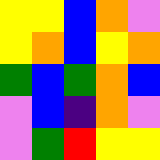[["yellow", "yellow", "blue", "orange", "violet"], ["yellow", "orange", "blue", "yellow", "orange"], ["green", "blue", "green", "orange", "blue"], ["violet", "blue", "indigo", "orange", "violet"], ["violet", "green", "red", "yellow", "yellow"]]